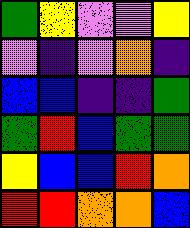[["green", "yellow", "violet", "violet", "yellow"], ["violet", "indigo", "violet", "orange", "indigo"], ["blue", "blue", "indigo", "indigo", "green"], ["green", "red", "blue", "green", "green"], ["yellow", "blue", "blue", "red", "orange"], ["red", "red", "orange", "orange", "blue"]]